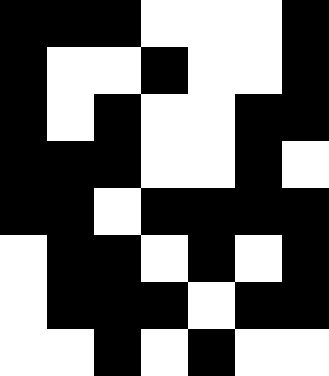[["black", "black", "black", "white", "white", "white", "black"], ["black", "white", "white", "black", "white", "white", "black"], ["black", "white", "black", "white", "white", "black", "black"], ["black", "black", "black", "white", "white", "black", "white"], ["black", "black", "white", "black", "black", "black", "black"], ["white", "black", "black", "white", "black", "white", "black"], ["white", "black", "black", "black", "white", "black", "black"], ["white", "white", "black", "white", "black", "white", "white"]]